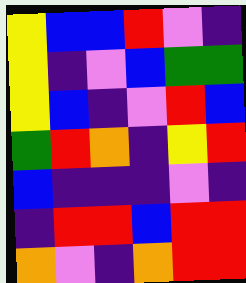[["yellow", "blue", "blue", "red", "violet", "indigo"], ["yellow", "indigo", "violet", "blue", "green", "green"], ["yellow", "blue", "indigo", "violet", "red", "blue"], ["green", "red", "orange", "indigo", "yellow", "red"], ["blue", "indigo", "indigo", "indigo", "violet", "indigo"], ["indigo", "red", "red", "blue", "red", "red"], ["orange", "violet", "indigo", "orange", "red", "red"]]